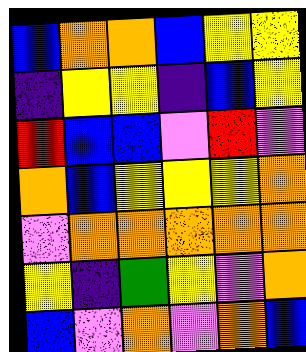[["blue", "orange", "orange", "blue", "yellow", "yellow"], ["indigo", "yellow", "yellow", "indigo", "blue", "yellow"], ["red", "blue", "blue", "violet", "red", "violet"], ["orange", "blue", "yellow", "yellow", "yellow", "orange"], ["violet", "orange", "orange", "orange", "orange", "orange"], ["yellow", "indigo", "green", "yellow", "violet", "orange"], ["blue", "violet", "orange", "violet", "orange", "blue"]]